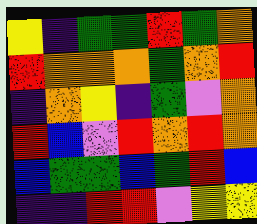[["yellow", "indigo", "green", "green", "red", "green", "orange"], ["red", "orange", "orange", "orange", "green", "orange", "red"], ["indigo", "orange", "yellow", "indigo", "green", "violet", "orange"], ["red", "blue", "violet", "red", "orange", "red", "orange"], ["blue", "green", "green", "blue", "green", "red", "blue"], ["indigo", "indigo", "red", "red", "violet", "yellow", "yellow"]]